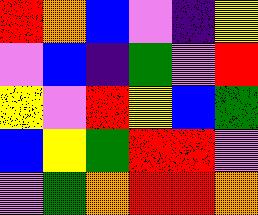[["red", "orange", "blue", "violet", "indigo", "yellow"], ["violet", "blue", "indigo", "green", "violet", "red"], ["yellow", "violet", "red", "yellow", "blue", "green"], ["blue", "yellow", "green", "red", "red", "violet"], ["violet", "green", "orange", "red", "red", "orange"]]